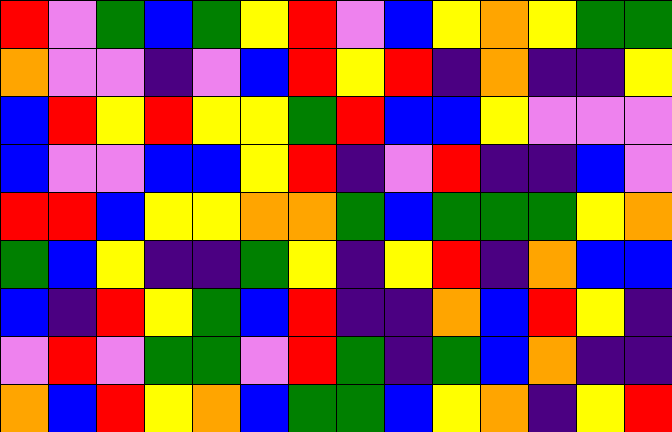[["red", "violet", "green", "blue", "green", "yellow", "red", "violet", "blue", "yellow", "orange", "yellow", "green", "green"], ["orange", "violet", "violet", "indigo", "violet", "blue", "red", "yellow", "red", "indigo", "orange", "indigo", "indigo", "yellow"], ["blue", "red", "yellow", "red", "yellow", "yellow", "green", "red", "blue", "blue", "yellow", "violet", "violet", "violet"], ["blue", "violet", "violet", "blue", "blue", "yellow", "red", "indigo", "violet", "red", "indigo", "indigo", "blue", "violet"], ["red", "red", "blue", "yellow", "yellow", "orange", "orange", "green", "blue", "green", "green", "green", "yellow", "orange"], ["green", "blue", "yellow", "indigo", "indigo", "green", "yellow", "indigo", "yellow", "red", "indigo", "orange", "blue", "blue"], ["blue", "indigo", "red", "yellow", "green", "blue", "red", "indigo", "indigo", "orange", "blue", "red", "yellow", "indigo"], ["violet", "red", "violet", "green", "green", "violet", "red", "green", "indigo", "green", "blue", "orange", "indigo", "indigo"], ["orange", "blue", "red", "yellow", "orange", "blue", "green", "green", "blue", "yellow", "orange", "indigo", "yellow", "red"]]